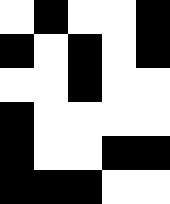[["white", "black", "white", "white", "black"], ["black", "white", "black", "white", "black"], ["white", "white", "black", "white", "white"], ["black", "white", "white", "white", "white"], ["black", "white", "white", "black", "black"], ["black", "black", "black", "white", "white"]]